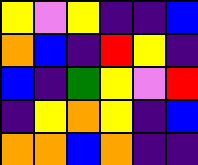[["yellow", "violet", "yellow", "indigo", "indigo", "blue"], ["orange", "blue", "indigo", "red", "yellow", "indigo"], ["blue", "indigo", "green", "yellow", "violet", "red"], ["indigo", "yellow", "orange", "yellow", "indigo", "blue"], ["orange", "orange", "blue", "orange", "indigo", "indigo"]]